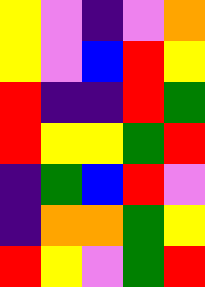[["yellow", "violet", "indigo", "violet", "orange"], ["yellow", "violet", "blue", "red", "yellow"], ["red", "indigo", "indigo", "red", "green"], ["red", "yellow", "yellow", "green", "red"], ["indigo", "green", "blue", "red", "violet"], ["indigo", "orange", "orange", "green", "yellow"], ["red", "yellow", "violet", "green", "red"]]